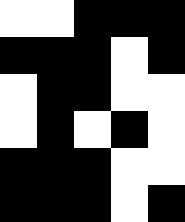[["white", "white", "black", "black", "black"], ["black", "black", "black", "white", "black"], ["white", "black", "black", "white", "white"], ["white", "black", "white", "black", "white"], ["black", "black", "black", "white", "white"], ["black", "black", "black", "white", "black"]]